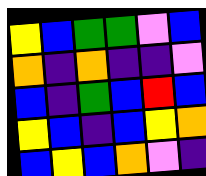[["yellow", "blue", "green", "green", "violet", "blue"], ["orange", "indigo", "orange", "indigo", "indigo", "violet"], ["blue", "indigo", "green", "blue", "red", "blue"], ["yellow", "blue", "indigo", "blue", "yellow", "orange"], ["blue", "yellow", "blue", "orange", "violet", "indigo"]]